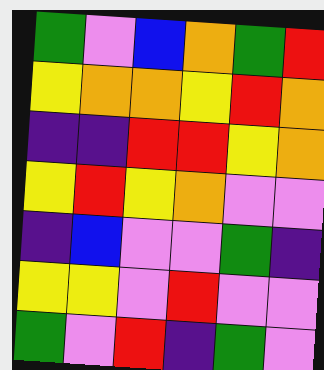[["green", "violet", "blue", "orange", "green", "red"], ["yellow", "orange", "orange", "yellow", "red", "orange"], ["indigo", "indigo", "red", "red", "yellow", "orange"], ["yellow", "red", "yellow", "orange", "violet", "violet"], ["indigo", "blue", "violet", "violet", "green", "indigo"], ["yellow", "yellow", "violet", "red", "violet", "violet"], ["green", "violet", "red", "indigo", "green", "violet"]]